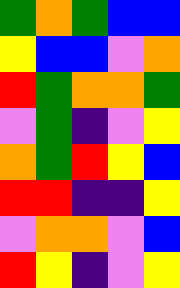[["green", "orange", "green", "blue", "blue"], ["yellow", "blue", "blue", "violet", "orange"], ["red", "green", "orange", "orange", "green"], ["violet", "green", "indigo", "violet", "yellow"], ["orange", "green", "red", "yellow", "blue"], ["red", "red", "indigo", "indigo", "yellow"], ["violet", "orange", "orange", "violet", "blue"], ["red", "yellow", "indigo", "violet", "yellow"]]